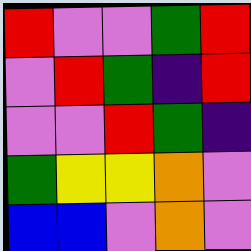[["red", "violet", "violet", "green", "red"], ["violet", "red", "green", "indigo", "red"], ["violet", "violet", "red", "green", "indigo"], ["green", "yellow", "yellow", "orange", "violet"], ["blue", "blue", "violet", "orange", "violet"]]